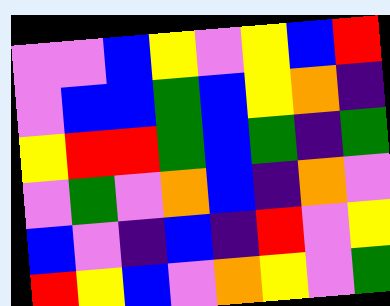[["violet", "violet", "blue", "yellow", "violet", "yellow", "blue", "red"], ["violet", "blue", "blue", "green", "blue", "yellow", "orange", "indigo"], ["yellow", "red", "red", "green", "blue", "green", "indigo", "green"], ["violet", "green", "violet", "orange", "blue", "indigo", "orange", "violet"], ["blue", "violet", "indigo", "blue", "indigo", "red", "violet", "yellow"], ["red", "yellow", "blue", "violet", "orange", "yellow", "violet", "green"]]